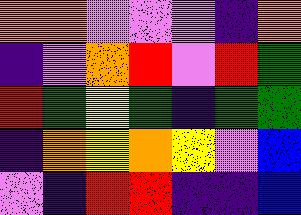[["orange", "orange", "violet", "violet", "violet", "indigo", "orange"], ["indigo", "violet", "orange", "red", "violet", "red", "green"], ["red", "green", "yellow", "green", "indigo", "green", "green"], ["indigo", "orange", "yellow", "orange", "yellow", "violet", "blue"], ["violet", "indigo", "red", "red", "indigo", "indigo", "blue"]]